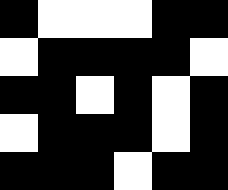[["black", "white", "white", "white", "black", "black"], ["white", "black", "black", "black", "black", "white"], ["black", "black", "white", "black", "white", "black"], ["white", "black", "black", "black", "white", "black"], ["black", "black", "black", "white", "black", "black"]]